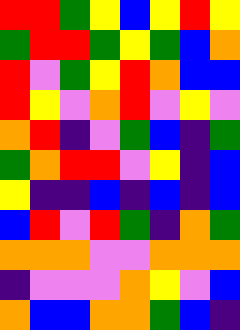[["red", "red", "green", "yellow", "blue", "yellow", "red", "yellow"], ["green", "red", "red", "green", "yellow", "green", "blue", "orange"], ["red", "violet", "green", "yellow", "red", "orange", "blue", "blue"], ["red", "yellow", "violet", "orange", "red", "violet", "yellow", "violet"], ["orange", "red", "indigo", "violet", "green", "blue", "indigo", "green"], ["green", "orange", "red", "red", "violet", "yellow", "indigo", "blue"], ["yellow", "indigo", "indigo", "blue", "indigo", "blue", "indigo", "blue"], ["blue", "red", "violet", "red", "green", "indigo", "orange", "green"], ["orange", "orange", "orange", "violet", "violet", "orange", "orange", "orange"], ["indigo", "violet", "violet", "violet", "orange", "yellow", "violet", "blue"], ["orange", "blue", "blue", "orange", "orange", "green", "blue", "indigo"]]